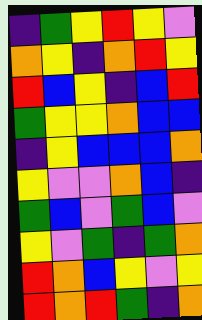[["indigo", "green", "yellow", "red", "yellow", "violet"], ["orange", "yellow", "indigo", "orange", "red", "yellow"], ["red", "blue", "yellow", "indigo", "blue", "red"], ["green", "yellow", "yellow", "orange", "blue", "blue"], ["indigo", "yellow", "blue", "blue", "blue", "orange"], ["yellow", "violet", "violet", "orange", "blue", "indigo"], ["green", "blue", "violet", "green", "blue", "violet"], ["yellow", "violet", "green", "indigo", "green", "orange"], ["red", "orange", "blue", "yellow", "violet", "yellow"], ["red", "orange", "red", "green", "indigo", "orange"]]